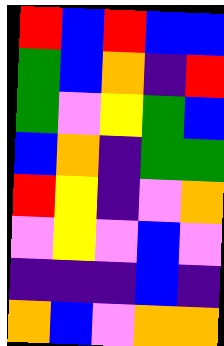[["red", "blue", "red", "blue", "blue"], ["green", "blue", "orange", "indigo", "red"], ["green", "violet", "yellow", "green", "blue"], ["blue", "orange", "indigo", "green", "green"], ["red", "yellow", "indigo", "violet", "orange"], ["violet", "yellow", "violet", "blue", "violet"], ["indigo", "indigo", "indigo", "blue", "indigo"], ["orange", "blue", "violet", "orange", "orange"]]